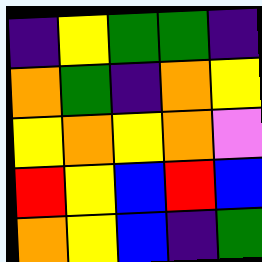[["indigo", "yellow", "green", "green", "indigo"], ["orange", "green", "indigo", "orange", "yellow"], ["yellow", "orange", "yellow", "orange", "violet"], ["red", "yellow", "blue", "red", "blue"], ["orange", "yellow", "blue", "indigo", "green"]]